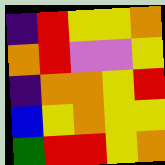[["indigo", "red", "yellow", "yellow", "orange"], ["orange", "red", "violet", "violet", "yellow"], ["indigo", "orange", "orange", "yellow", "red"], ["blue", "yellow", "orange", "yellow", "yellow"], ["green", "red", "red", "yellow", "orange"]]